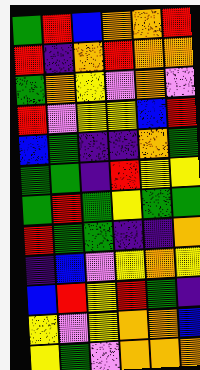[["green", "red", "blue", "orange", "orange", "red"], ["red", "indigo", "orange", "red", "orange", "orange"], ["green", "orange", "yellow", "violet", "orange", "violet"], ["red", "violet", "yellow", "yellow", "blue", "red"], ["blue", "green", "indigo", "indigo", "orange", "green"], ["green", "green", "indigo", "red", "yellow", "yellow"], ["green", "red", "green", "yellow", "green", "green"], ["red", "green", "green", "indigo", "indigo", "orange"], ["indigo", "blue", "violet", "yellow", "orange", "yellow"], ["blue", "red", "yellow", "red", "green", "indigo"], ["yellow", "violet", "yellow", "orange", "orange", "blue"], ["yellow", "green", "violet", "orange", "orange", "orange"]]